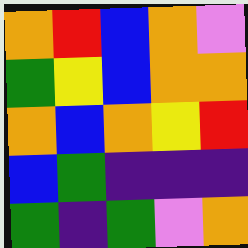[["orange", "red", "blue", "orange", "violet"], ["green", "yellow", "blue", "orange", "orange"], ["orange", "blue", "orange", "yellow", "red"], ["blue", "green", "indigo", "indigo", "indigo"], ["green", "indigo", "green", "violet", "orange"]]